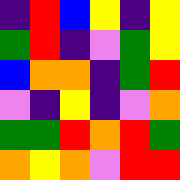[["indigo", "red", "blue", "yellow", "indigo", "yellow"], ["green", "red", "indigo", "violet", "green", "yellow"], ["blue", "orange", "orange", "indigo", "green", "red"], ["violet", "indigo", "yellow", "indigo", "violet", "orange"], ["green", "green", "red", "orange", "red", "green"], ["orange", "yellow", "orange", "violet", "red", "red"]]